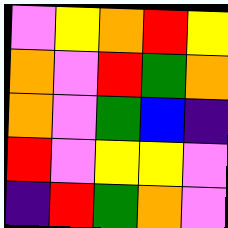[["violet", "yellow", "orange", "red", "yellow"], ["orange", "violet", "red", "green", "orange"], ["orange", "violet", "green", "blue", "indigo"], ["red", "violet", "yellow", "yellow", "violet"], ["indigo", "red", "green", "orange", "violet"]]